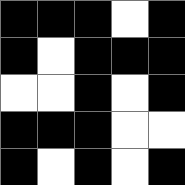[["black", "black", "black", "white", "black"], ["black", "white", "black", "black", "black"], ["white", "white", "black", "white", "black"], ["black", "black", "black", "white", "white"], ["black", "white", "black", "white", "black"]]